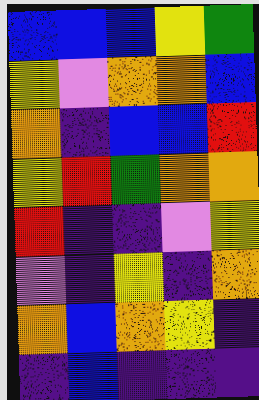[["blue", "blue", "blue", "yellow", "green"], ["yellow", "violet", "orange", "orange", "blue"], ["orange", "indigo", "blue", "blue", "red"], ["yellow", "red", "green", "orange", "orange"], ["red", "indigo", "indigo", "violet", "yellow"], ["violet", "indigo", "yellow", "indigo", "orange"], ["orange", "blue", "orange", "yellow", "indigo"], ["indigo", "blue", "indigo", "indigo", "indigo"]]